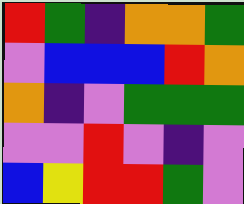[["red", "green", "indigo", "orange", "orange", "green"], ["violet", "blue", "blue", "blue", "red", "orange"], ["orange", "indigo", "violet", "green", "green", "green"], ["violet", "violet", "red", "violet", "indigo", "violet"], ["blue", "yellow", "red", "red", "green", "violet"]]